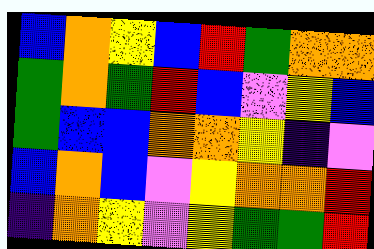[["blue", "orange", "yellow", "blue", "red", "green", "orange", "orange"], ["green", "orange", "green", "red", "blue", "violet", "yellow", "blue"], ["green", "blue", "blue", "orange", "orange", "yellow", "indigo", "violet"], ["blue", "orange", "blue", "violet", "yellow", "orange", "orange", "red"], ["indigo", "orange", "yellow", "violet", "yellow", "green", "green", "red"]]